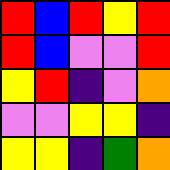[["red", "blue", "red", "yellow", "red"], ["red", "blue", "violet", "violet", "red"], ["yellow", "red", "indigo", "violet", "orange"], ["violet", "violet", "yellow", "yellow", "indigo"], ["yellow", "yellow", "indigo", "green", "orange"]]